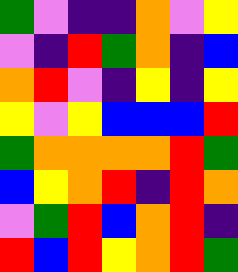[["green", "violet", "indigo", "indigo", "orange", "violet", "yellow"], ["violet", "indigo", "red", "green", "orange", "indigo", "blue"], ["orange", "red", "violet", "indigo", "yellow", "indigo", "yellow"], ["yellow", "violet", "yellow", "blue", "blue", "blue", "red"], ["green", "orange", "orange", "orange", "orange", "red", "green"], ["blue", "yellow", "orange", "red", "indigo", "red", "orange"], ["violet", "green", "red", "blue", "orange", "red", "indigo"], ["red", "blue", "red", "yellow", "orange", "red", "green"]]